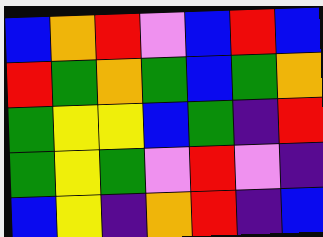[["blue", "orange", "red", "violet", "blue", "red", "blue"], ["red", "green", "orange", "green", "blue", "green", "orange"], ["green", "yellow", "yellow", "blue", "green", "indigo", "red"], ["green", "yellow", "green", "violet", "red", "violet", "indigo"], ["blue", "yellow", "indigo", "orange", "red", "indigo", "blue"]]